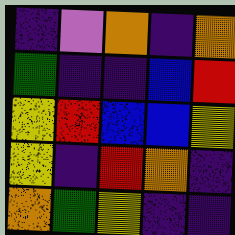[["indigo", "violet", "orange", "indigo", "orange"], ["green", "indigo", "indigo", "blue", "red"], ["yellow", "red", "blue", "blue", "yellow"], ["yellow", "indigo", "red", "orange", "indigo"], ["orange", "green", "yellow", "indigo", "indigo"]]